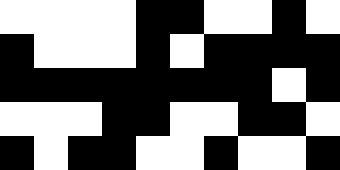[["white", "white", "white", "white", "black", "black", "white", "white", "black", "white"], ["black", "white", "white", "white", "black", "white", "black", "black", "black", "black"], ["black", "black", "black", "black", "black", "black", "black", "black", "white", "black"], ["white", "white", "white", "black", "black", "white", "white", "black", "black", "white"], ["black", "white", "black", "black", "white", "white", "black", "white", "white", "black"]]